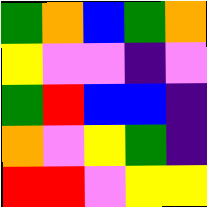[["green", "orange", "blue", "green", "orange"], ["yellow", "violet", "violet", "indigo", "violet"], ["green", "red", "blue", "blue", "indigo"], ["orange", "violet", "yellow", "green", "indigo"], ["red", "red", "violet", "yellow", "yellow"]]